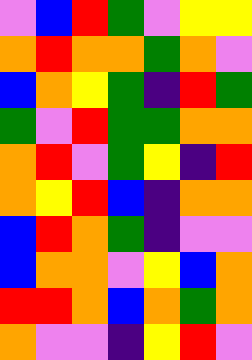[["violet", "blue", "red", "green", "violet", "yellow", "yellow"], ["orange", "red", "orange", "orange", "green", "orange", "violet"], ["blue", "orange", "yellow", "green", "indigo", "red", "green"], ["green", "violet", "red", "green", "green", "orange", "orange"], ["orange", "red", "violet", "green", "yellow", "indigo", "red"], ["orange", "yellow", "red", "blue", "indigo", "orange", "orange"], ["blue", "red", "orange", "green", "indigo", "violet", "violet"], ["blue", "orange", "orange", "violet", "yellow", "blue", "orange"], ["red", "red", "orange", "blue", "orange", "green", "orange"], ["orange", "violet", "violet", "indigo", "yellow", "red", "violet"]]